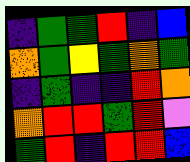[["indigo", "green", "green", "red", "indigo", "blue"], ["orange", "green", "yellow", "green", "orange", "green"], ["indigo", "green", "indigo", "indigo", "red", "orange"], ["orange", "red", "red", "green", "red", "violet"], ["green", "red", "indigo", "red", "red", "blue"]]